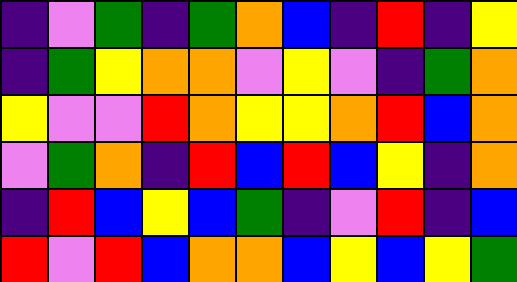[["indigo", "violet", "green", "indigo", "green", "orange", "blue", "indigo", "red", "indigo", "yellow"], ["indigo", "green", "yellow", "orange", "orange", "violet", "yellow", "violet", "indigo", "green", "orange"], ["yellow", "violet", "violet", "red", "orange", "yellow", "yellow", "orange", "red", "blue", "orange"], ["violet", "green", "orange", "indigo", "red", "blue", "red", "blue", "yellow", "indigo", "orange"], ["indigo", "red", "blue", "yellow", "blue", "green", "indigo", "violet", "red", "indigo", "blue"], ["red", "violet", "red", "blue", "orange", "orange", "blue", "yellow", "blue", "yellow", "green"]]